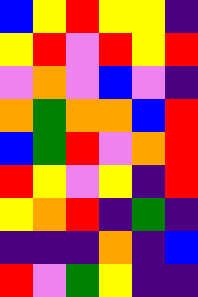[["blue", "yellow", "red", "yellow", "yellow", "indigo"], ["yellow", "red", "violet", "red", "yellow", "red"], ["violet", "orange", "violet", "blue", "violet", "indigo"], ["orange", "green", "orange", "orange", "blue", "red"], ["blue", "green", "red", "violet", "orange", "red"], ["red", "yellow", "violet", "yellow", "indigo", "red"], ["yellow", "orange", "red", "indigo", "green", "indigo"], ["indigo", "indigo", "indigo", "orange", "indigo", "blue"], ["red", "violet", "green", "yellow", "indigo", "indigo"]]